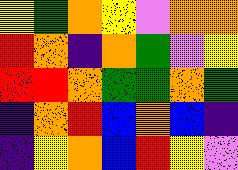[["yellow", "green", "orange", "yellow", "violet", "orange", "orange"], ["red", "orange", "indigo", "orange", "green", "violet", "yellow"], ["red", "red", "orange", "green", "green", "orange", "green"], ["indigo", "orange", "red", "blue", "orange", "blue", "indigo"], ["indigo", "yellow", "orange", "blue", "red", "yellow", "violet"]]